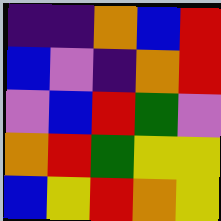[["indigo", "indigo", "orange", "blue", "red"], ["blue", "violet", "indigo", "orange", "red"], ["violet", "blue", "red", "green", "violet"], ["orange", "red", "green", "yellow", "yellow"], ["blue", "yellow", "red", "orange", "yellow"]]